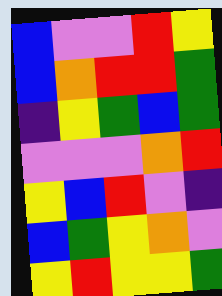[["blue", "violet", "violet", "red", "yellow"], ["blue", "orange", "red", "red", "green"], ["indigo", "yellow", "green", "blue", "green"], ["violet", "violet", "violet", "orange", "red"], ["yellow", "blue", "red", "violet", "indigo"], ["blue", "green", "yellow", "orange", "violet"], ["yellow", "red", "yellow", "yellow", "green"]]